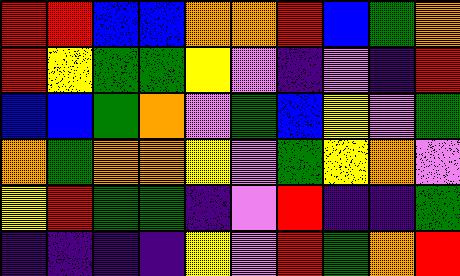[["red", "red", "blue", "blue", "orange", "orange", "red", "blue", "green", "orange"], ["red", "yellow", "green", "green", "yellow", "violet", "indigo", "violet", "indigo", "red"], ["blue", "blue", "green", "orange", "violet", "green", "blue", "yellow", "violet", "green"], ["orange", "green", "orange", "orange", "yellow", "violet", "green", "yellow", "orange", "violet"], ["yellow", "red", "green", "green", "indigo", "violet", "red", "indigo", "indigo", "green"], ["indigo", "indigo", "indigo", "indigo", "yellow", "violet", "red", "green", "orange", "red"]]